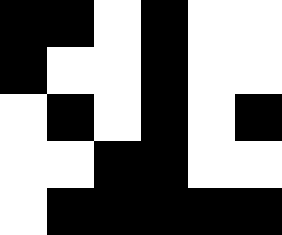[["black", "black", "white", "black", "white", "white"], ["black", "white", "white", "black", "white", "white"], ["white", "black", "white", "black", "white", "black"], ["white", "white", "black", "black", "white", "white"], ["white", "black", "black", "black", "black", "black"]]